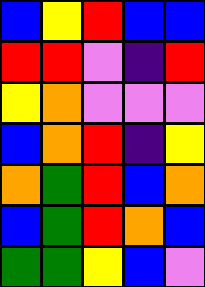[["blue", "yellow", "red", "blue", "blue"], ["red", "red", "violet", "indigo", "red"], ["yellow", "orange", "violet", "violet", "violet"], ["blue", "orange", "red", "indigo", "yellow"], ["orange", "green", "red", "blue", "orange"], ["blue", "green", "red", "orange", "blue"], ["green", "green", "yellow", "blue", "violet"]]